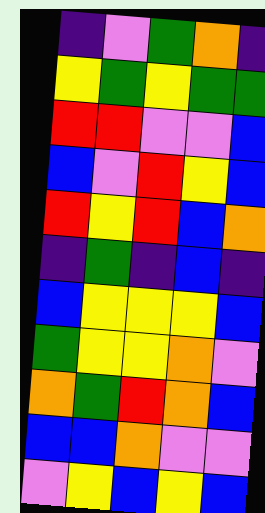[["indigo", "violet", "green", "orange", "indigo"], ["yellow", "green", "yellow", "green", "green"], ["red", "red", "violet", "violet", "blue"], ["blue", "violet", "red", "yellow", "blue"], ["red", "yellow", "red", "blue", "orange"], ["indigo", "green", "indigo", "blue", "indigo"], ["blue", "yellow", "yellow", "yellow", "blue"], ["green", "yellow", "yellow", "orange", "violet"], ["orange", "green", "red", "orange", "blue"], ["blue", "blue", "orange", "violet", "violet"], ["violet", "yellow", "blue", "yellow", "blue"]]